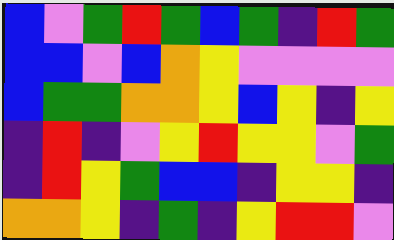[["blue", "violet", "green", "red", "green", "blue", "green", "indigo", "red", "green"], ["blue", "blue", "violet", "blue", "orange", "yellow", "violet", "violet", "violet", "violet"], ["blue", "green", "green", "orange", "orange", "yellow", "blue", "yellow", "indigo", "yellow"], ["indigo", "red", "indigo", "violet", "yellow", "red", "yellow", "yellow", "violet", "green"], ["indigo", "red", "yellow", "green", "blue", "blue", "indigo", "yellow", "yellow", "indigo"], ["orange", "orange", "yellow", "indigo", "green", "indigo", "yellow", "red", "red", "violet"]]